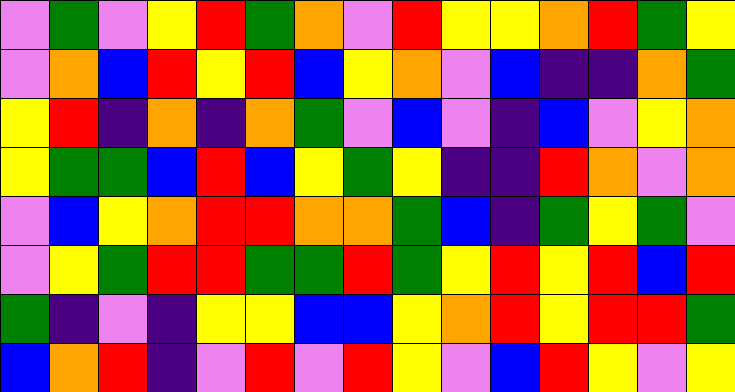[["violet", "green", "violet", "yellow", "red", "green", "orange", "violet", "red", "yellow", "yellow", "orange", "red", "green", "yellow"], ["violet", "orange", "blue", "red", "yellow", "red", "blue", "yellow", "orange", "violet", "blue", "indigo", "indigo", "orange", "green"], ["yellow", "red", "indigo", "orange", "indigo", "orange", "green", "violet", "blue", "violet", "indigo", "blue", "violet", "yellow", "orange"], ["yellow", "green", "green", "blue", "red", "blue", "yellow", "green", "yellow", "indigo", "indigo", "red", "orange", "violet", "orange"], ["violet", "blue", "yellow", "orange", "red", "red", "orange", "orange", "green", "blue", "indigo", "green", "yellow", "green", "violet"], ["violet", "yellow", "green", "red", "red", "green", "green", "red", "green", "yellow", "red", "yellow", "red", "blue", "red"], ["green", "indigo", "violet", "indigo", "yellow", "yellow", "blue", "blue", "yellow", "orange", "red", "yellow", "red", "red", "green"], ["blue", "orange", "red", "indigo", "violet", "red", "violet", "red", "yellow", "violet", "blue", "red", "yellow", "violet", "yellow"]]